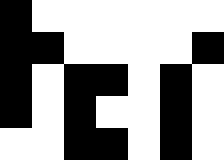[["black", "white", "white", "white", "white", "white", "white"], ["black", "black", "white", "white", "white", "white", "black"], ["black", "white", "black", "black", "white", "black", "white"], ["black", "white", "black", "white", "white", "black", "white"], ["white", "white", "black", "black", "white", "black", "white"]]